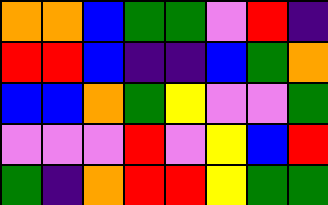[["orange", "orange", "blue", "green", "green", "violet", "red", "indigo"], ["red", "red", "blue", "indigo", "indigo", "blue", "green", "orange"], ["blue", "blue", "orange", "green", "yellow", "violet", "violet", "green"], ["violet", "violet", "violet", "red", "violet", "yellow", "blue", "red"], ["green", "indigo", "orange", "red", "red", "yellow", "green", "green"]]